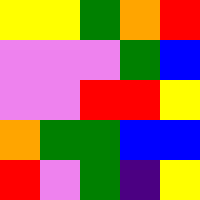[["yellow", "yellow", "green", "orange", "red"], ["violet", "violet", "violet", "green", "blue"], ["violet", "violet", "red", "red", "yellow"], ["orange", "green", "green", "blue", "blue"], ["red", "violet", "green", "indigo", "yellow"]]